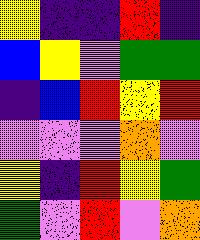[["yellow", "indigo", "indigo", "red", "indigo"], ["blue", "yellow", "violet", "green", "green"], ["indigo", "blue", "red", "yellow", "red"], ["violet", "violet", "violet", "orange", "violet"], ["yellow", "indigo", "red", "yellow", "green"], ["green", "violet", "red", "violet", "orange"]]